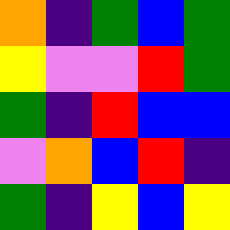[["orange", "indigo", "green", "blue", "green"], ["yellow", "violet", "violet", "red", "green"], ["green", "indigo", "red", "blue", "blue"], ["violet", "orange", "blue", "red", "indigo"], ["green", "indigo", "yellow", "blue", "yellow"]]